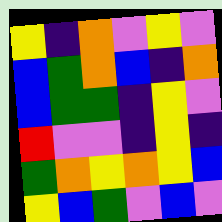[["yellow", "indigo", "orange", "violet", "yellow", "violet"], ["blue", "green", "orange", "blue", "indigo", "orange"], ["blue", "green", "green", "indigo", "yellow", "violet"], ["red", "violet", "violet", "indigo", "yellow", "indigo"], ["green", "orange", "yellow", "orange", "yellow", "blue"], ["yellow", "blue", "green", "violet", "blue", "violet"]]